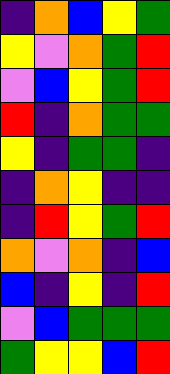[["indigo", "orange", "blue", "yellow", "green"], ["yellow", "violet", "orange", "green", "red"], ["violet", "blue", "yellow", "green", "red"], ["red", "indigo", "orange", "green", "green"], ["yellow", "indigo", "green", "green", "indigo"], ["indigo", "orange", "yellow", "indigo", "indigo"], ["indigo", "red", "yellow", "green", "red"], ["orange", "violet", "orange", "indigo", "blue"], ["blue", "indigo", "yellow", "indigo", "red"], ["violet", "blue", "green", "green", "green"], ["green", "yellow", "yellow", "blue", "red"]]